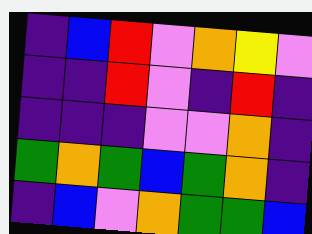[["indigo", "blue", "red", "violet", "orange", "yellow", "violet"], ["indigo", "indigo", "red", "violet", "indigo", "red", "indigo"], ["indigo", "indigo", "indigo", "violet", "violet", "orange", "indigo"], ["green", "orange", "green", "blue", "green", "orange", "indigo"], ["indigo", "blue", "violet", "orange", "green", "green", "blue"]]